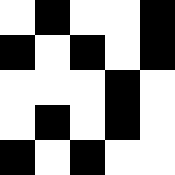[["white", "black", "white", "white", "black"], ["black", "white", "black", "white", "black"], ["white", "white", "white", "black", "white"], ["white", "black", "white", "black", "white"], ["black", "white", "black", "white", "white"]]